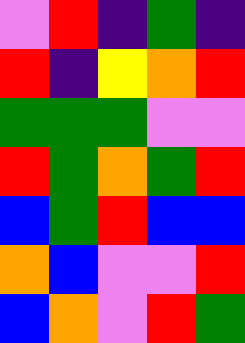[["violet", "red", "indigo", "green", "indigo"], ["red", "indigo", "yellow", "orange", "red"], ["green", "green", "green", "violet", "violet"], ["red", "green", "orange", "green", "red"], ["blue", "green", "red", "blue", "blue"], ["orange", "blue", "violet", "violet", "red"], ["blue", "orange", "violet", "red", "green"]]